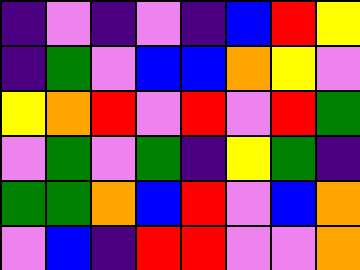[["indigo", "violet", "indigo", "violet", "indigo", "blue", "red", "yellow"], ["indigo", "green", "violet", "blue", "blue", "orange", "yellow", "violet"], ["yellow", "orange", "red", "violet", "red", "violet", "red", "green"], ["violet", "green", "violet", "green", "indigo", "yellow", "green", "indigo"], ["green", "green", "orange", "blue", "red", "violet", "blue", "orange"], ["violet", "blue", "indigo", "red", "red", "violet", "violet", "orange"]]